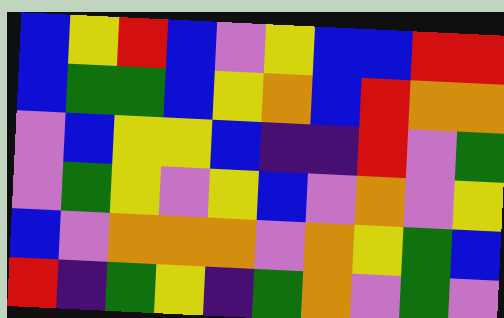[["blue", "yellow", "red", "blue", "violet", "yellow", "blue", "blue", "red", "red"], ["blue", "green", "green", "blue", "yellow", "orange", "blue", "red", "orange", "orange"], ["violet", "blue", "yellow", "yellow", "blue", "indigo", "indigo", "red", "violet", "green"], ["violet", "green", "yellow", "violet", "yellow", "blue", "violet", "orange", "violet", "yellow"], ["blue", "violet", "orange", "orange", "orange", "violet", "orange", "yellow", "green", "blue"], ["red", "indigo", "green", "yellow", "indigo", "green", "orange", "violet", "green", "violet"]]